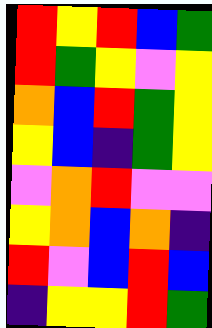[["red", "yellow", "red", "blue", "green"], ["red", "green", "yellow", "violet", "yellow"], ["orange", "blue", "red", "green", "yellow"], ["yellow", "blue", "indigo", "green", "yellow"], ["violet", "orange", "red", "violet", "violet"], ["yellow", "orange", "blue", "orange", "indigo"], ["red", "violet", "blue", "red", "blue"], ["indigo", "yellow", "yellow", "red", "green"]]